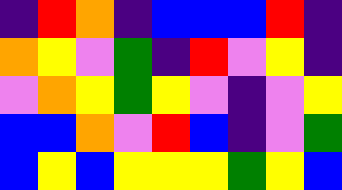[["indigo", "red", "orange", "indigo", "blue", "blue", "blue", "red", "indigo"], ["orange", "yellow", "violet", "green", "indigo", "red", "violet", "yellow", "indigo"], ["violet", "orange", "yellow", "green", "yellow", "violet", "indigo", "violet", "yellow"], ["blue", "blue", "orange", "violet", "red", "blue", "indigo", "violet", "green"], ["blue", "yellow", "blue", "yellow", "yellow", "yellow", "green", "yellow", "blue"]]